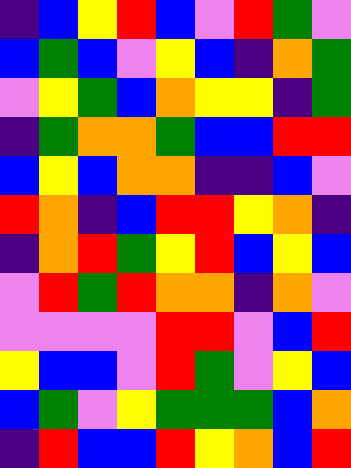[["indigo", "blue", "yellow", "red", "blue", "violet", "red", "green", "violet"], ["blue", "green", "blue", "violet", "yellow", "blue", "indigo", "orange", "green"], ["violet", "yellow", "green", "blue", "orange", "yellow", "yellow", "indigo", "green"], ["indigo", "green", "orange", "orange", "green", "blue", "blue", "red", "red"], ["blue", "yellow", "blue", "orange", "orange", "indigo", "indigo", "blue", "violet"], ["red", "orange", "indigo", "blue", "red", "red", "yellow", "orange", "indigo"], ["indigo", "orange", "red", "green", "yellow", "red", "blue", "yellow", "blue"], ["violet", "red", "green", "red", "orange", "orange", "indigo", "orange", "violet"], ["violet", "violet", "violet", "violet", "red", "red", "violet", "blue", "red"], ["yellow", "blue", "blue", "violet", "red", "green", "violet", "yellow", "blue"], ["blue", "green", "violet", "yellow", "green", "green", "green", "blue", "orange"], ["indigo", "red", "blue", "blue", "red", "yellow", "orange", "blue", "red"]]